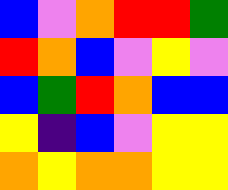[["blue", "violet", "orange", "red", "red", "green"], ["red", "orange", "blue", "violet", "yellow", "violet"], ["blue", "green", "red", "orange", "blue", "blue"], ["yellow", "indigo", "blue", "violet", "yellow", "yellow"], ["orange", "yellow", "orange", "orange", "yellow", "yellow"]]